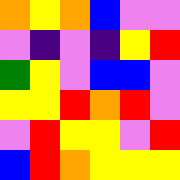[["orange", "yellow", "orange", "blue", "violet", "violet"], ["violet", "indigo", "violet", "indigo", "yellow", "red"], ["green", "yellow", "violet", "blue", "blue", "violet"], ["yellow", "yellow", "red", "orange", "red", "violet"], ["violet", "red", "yellow", "yellow", "violet", "red"], ["blue", "red", "orange", "yellow", "yellow", "yellow"]]